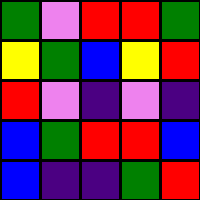[["green", "violet", "red", "red", "green"], ["yellow", "green", "blue", "yellow", "red"], ["red", "violet", "indigo", "violet", "indigo"], ["blue", "green", "red", "red", "blue"], ["blue", "indigo", "indigo", "green", "red"]]